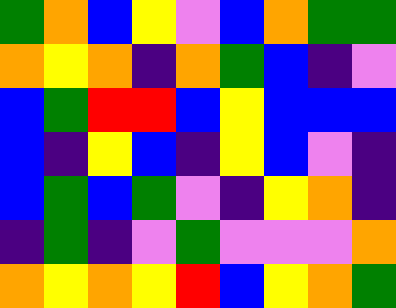[["green", "orange", "blue", "yellow", "violet", "blue", "orange", "green", "green"], ["orange", "yellow", "orange", "indigo", "orange", "green", "blue", "indigo", "violet"], ["blue", "green", "red", "red", "blue", "yellow", "blue", "blue", "blue"], ["blue", "indigo", "yellow", "blue", "indigo", "yellow", "blue", "violet", "indigo"], ["blue", "green", "blue", "green", "violet", "indigo", "yellow", "orange", "indigo"], ["indigo", "green", "indigo", "violet", "green", "violet", "violet", "violet", "orange"], ["orange", "yellow", "orange", "yellow", "red", "blue", "yellow", "orange", "green"]]